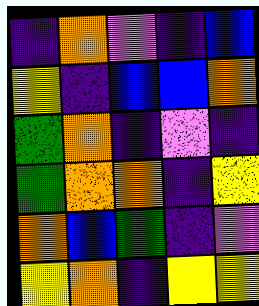[["indigo", "orange", "violet", "indigo", "blue"], ["yellow", "indigo", "blue", "blue", "orange"], ["green", "orange", "indigo", "violet", "indigo"], ["green", "orange", "orange", "indigo", "yellow"], ["orange", "blue", "green", "indigo", "violet"], ["yellow", "orange", "indigo", "yellow", "yellow"]]